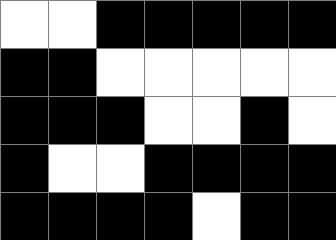[["white", "white", "black", "black", "black", "black", "black"], ["black", "black", "white", "white", "white", "white", "white"], ["black", "black", "black", "white", "white", "black", "white"], ["black", "white", "white", "black", "black", "black", "black"], ["black", "black", "black", "black", "white", "black", "black"]]